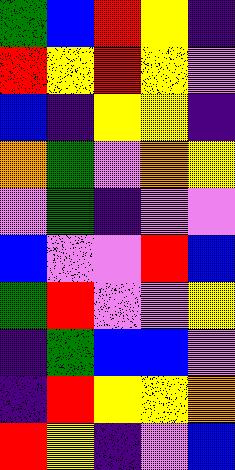[["green", "blue", "red", "yellow", "indigo"], ["red", "yellow", "red", "yellow", "violet"], ["blue", "indigo", "yellow", "yellow", "indigo"], ["orange", "green", "violet", "orange", "yellow"], ["violet", "green", "indigo", "violet", "violet"], ["blue", "violet", "violet", "red", "blue"], ["green", "red", "violet", "violet", "yellow"], ["indigo", "green", "blue", "blue", "violet"], ["indigo", "red", "yellow", "yellow", "orange"], ["red", "yellow", "indigo", "violet", "blue"]]